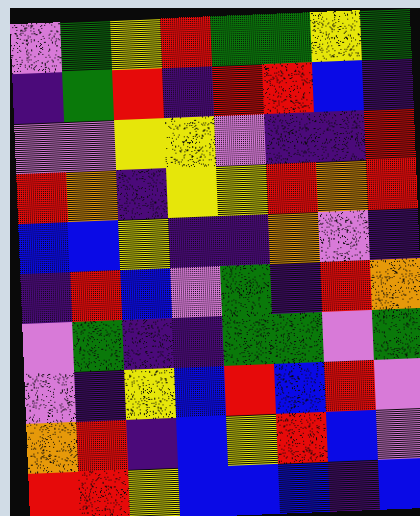[["violet", "green", "yellow", "red", "green", "green", "yellow", "green"], ["indigo", "green", "red", "indigo", "red", "red", "blue", "indigo"], ["violet", "violet", "yellow", "yellow", "violet", "indigo", "indigo", "red"], ["red", "orange", "indigo", "yellow", "yellow", "red", "orange", "red"], ["blue", "blue", "yellow", "indigo", "indigo", "orange", "violet", "indigo"], ["indigo", "red", "blue", "violet", "green", "indigo", "red", "orange"], ["violet", "green", "indigo", "indigo", "green", "green", "violet", "green"], ["violet", "indigo", "yellow", "blue", "red", "blue", "red", "violet"], ["orange", "red", "indigo", "blue", "yellow", "red", "blue", "violet"], ["red", "red", "yellow", "blue", "blue", "blue", "indigo", "blue"]]